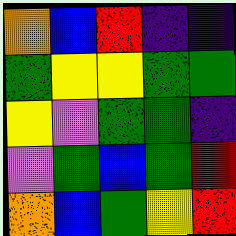[["orange", "blue", "red", "indigo", "indigo"], ["green", "yellow", "yellow", "green", "green"], ["yellow", "violet", "green", "green", "indigo"], ["violet", "green", "blue", "green", "red"], ["orange", "blue", "green", "yellow", "red"]]